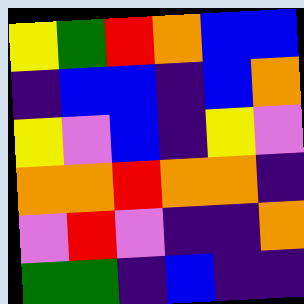[["yellow", "green", "red", "orange", "blue", "blue"], ["indigo", "blue", "blue", "indigo", "blue", "orange"], ["yellow", "violet", "blue", "indigo", "yellow", "violet"], ["orange", "orange", "red", "orange", "orange", "indigo"], ["violet", "red", "violet", "indigo", "indigo", "orange"], ["green", "green", "indigo", "blue", "indigo", "indigo"]]